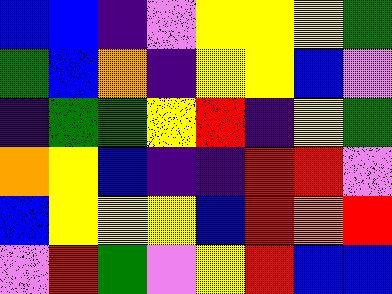[["blue", "blue", "indigo", "violet", "yellow", "yellow", "yellow", "green"], ["green", "blue", "orange", "indigo", "yellow", "yellow", "blue", "violet"], ["indigo", "green", "green", "yellow", "red", "indigo", "yellow", "green"], ["orange", "yellow", "blue", "indigo", "indigo", "red", "red", "violet"], ["blue", "yellow", "yellow", "yellow", "blue", "red", "orange", "red"], ["violet", "red", "green", "violet", "yellow", "red", "blue", "blue"]]